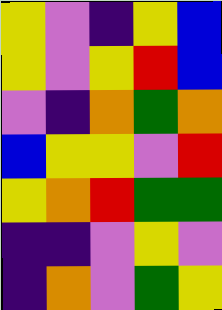[["yellow", "violet", "indigo", "yellow", "blue"], ["yellow", "violet", "yellow", "red", "blue"], ["violet", "indigo", "orange", "green", "orange"], ["blue", "yellow", "yellow", "violet", "red"], ["yellow", "orange", "red", "green", "green"], ["indigo", "indigo", "violet", "yellow", "violet"], ["indigo", "orange", "violet", "green", "yellow"]]